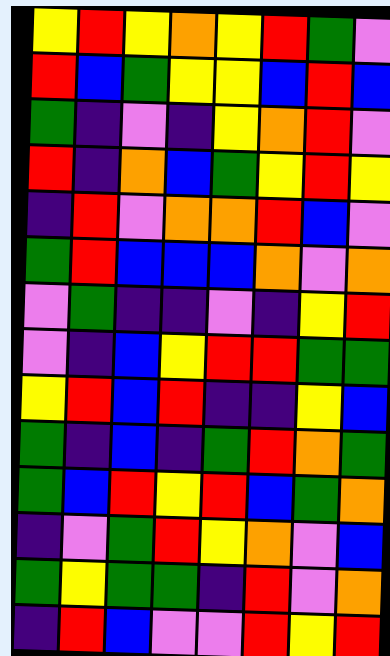[["yellow", "red", "yellow", "orange", "yellow", "red", "green", "violet"], ["red", "blue", "green", "yellow", "yellow", "blue", "red", "blue"], ["green", "indigo", "violet", "indigo", "yellow", "orange", "red", "violet"], ["red", "indigo", "orange", "blue", "green", "yellow", "red", "yellow"], ["indigo", "red", "violet", "orange", "orange", "red", "blue", "violet"], ["green", "red", "blue", "blue", "blue", "orange", "violet", "orange"], ["violet", "green", "indigo", "indigo", "violet", "indigo", "yellow", "red"], ["violet", "indigo", "blue", "yellow", "red", "red", "green", "green"], ["yellow", "red", "blue", "red", "indigo", "indigo", "yellow", "blue"], ["green", "indigo", "blue", "indigo", "green", "red", "orange", "green"], ["green", "blue", "red", "yellow", "red", "blue", "green", "orange"], ["indigo", "violet", "green", "red", "yellow", "orange", "violet", "blue"], ["green", "yellow", "green", "green", "indigo", "red", "violet", "orange"], ["indigo", "red", "blue", "violet", "violet", "red", "yellow", "red"]]